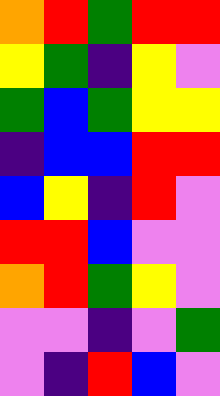[["orange", "red", "green", "red", "red"], ["yellow", "green", "indigo", "yellow", "violet"], ["green", "blue", "green", "yellow", "yellow"], ["indigo", "blue", "blue", "red", "red"], ["blue", "yellow", "indigo", "red", "violet"], ["red", "red", "blue", "violet", "violet"], ["orange", "red", "green", "yellow", "violet"], ["violet", "violet", "indigo", "violet", "green"], ["violet", "indigo", "red", "blue", "violet"]]